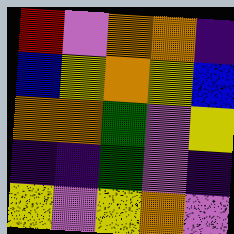[["red", "violet", "orange", "orange", "indigo"], ["blue", "yellow", "orange", "yellow", "blue"], ["orange", "orange", "green", "violet", "yellow"], ["indigo", "indigo", "green", "violet", "indigo"], ["yellow", "violet", "yellow", "orange", "violet"]]